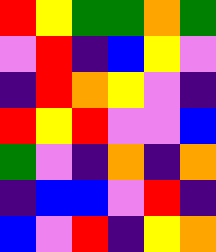[["red", "yellow", "green", "green", "orange", "green"], ["violet", "red", "indigo", "blue", "yellow", "violet"], ["indigo", "red", "orange", "yellow", "violet", "indigo"], ["red", "yellow", "red", "violet", "violet", "blue"], ["green", "violet", "indigo", "orange", "indigo", "orange"], ["indigo", "blue", "blue", "violet", "red", "indigo"], ["blue", "violet", "red", "indigo", "yellow", "orange"]]